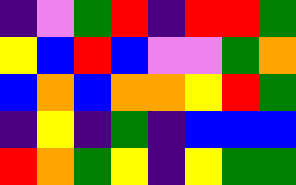[["indigo", "violet", "green", "red", "indigo", "red", "red", "green"], ["yellow", "blue", "red", "blue", "violet", "violet", "green", "orange"], ["blue", "orange", "blue", "orange", "orange", "yellow", "red", "green"], ["indigo", "yellow", "indigo", "green", "indigo", "blue", "blue", "blue"], ["red", "orange", "green", "yellow", "indigo", "yellow", "green", "green"]]